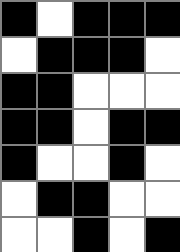[["black", "white", "black", "black", "black"], ["white", "black", "black", "black", "white"], ["black", "black", "white", "white", "white"], ["black", "black", "white", "black", "black"], ["black", "white", "white", "black", "white"], ["white", "black", "black", "white", "white"], ["white", "white", "black", "white", "black"]]